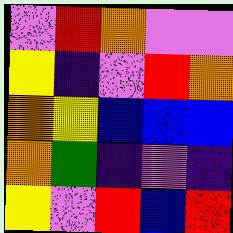[["violet", "red", "orange", "violet", "violet"], ["yellow", "indigo", "violet", "red", "orange"], ["orange", "yellow", "blue", "blue", "blue"], ["orange", "green", "indigo", "violet", "indigo"], ["yellow", "violet", "red", "blue", "red"]]